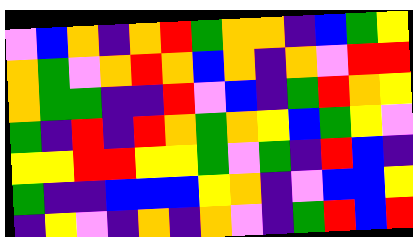[["violet", "blue", "orange", "indigo", "orange", "red", "green", "orange", "orange", "indigo", "blue", "green", "yellow"], ["orange", "green", "violet", "orange", "red", "orange", "blue", "orange", "indigo", "orange", "violet", "red", "red"], ["orange", "green", "green", "indigo", "indigo", "red", "violet", "blue", "indigo", "green", "red", "orange", "yellow"], ["green", "indigo", "red", "indigo", "red", "orange", "green", "orange", "yellow", "blue", "green", "yellow", "violet"], ["yellow", "yellow", "red", "red", "yellow", "yellow", "green", "violet", "green", "indigo", "red", "blue", "indigo"], ["green", "indigo", "indigo", "blue", "blue", "blue", "yellow", "orange", "indigo", "violet", "blue", "blue", "yellow"], ["indigo", "yellow", "violet", "indigo", "orange", "indigo", "orange", "violet", "indigo", "green", "red", "blue", "red"]]